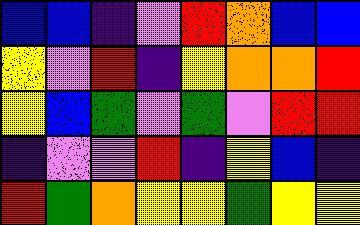[["blue", "blue", "indigo", "violet", "red", "orange", "blue", "blue"], ["yellow", "violet", "red", "indigo", "yellow", "orange", "orange", "red"], ["yellow", "blue", "green", "violet", "green", "violet", "red", "red"], ["indigo", "violet", "violet", "red", "indigo", "yellow", "blue", "indigo"], ["red", "green", "orange", "yellow", "yellow", "green", "yellow", "yellow"]]